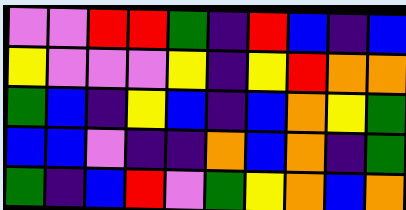[["violet", "violet", "red", "red", "green", "indigo", "red", "blue", "indigo", "blue"], ["yellow", "violet", "violet", "violet", "yellow", "indigo", "yellow", "red", "orange", "orange"], ["green", "blue", "indigo", "yellow", "blue", "indigo", "blue", "orange", "yellow", "green"], ["blue", "blue", "violet", "indigo", "indigo", "orange", "blue", "orange", "indigo", "green"], ["green", "indigo", "blue", "red", "violet", "green", "yellow", "orange", "blue", "orange"]]